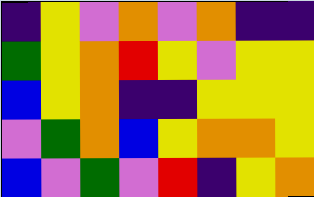[["indigo", "yellow", "violet", "orange", "violet", "orange", "indigo", "indigo"], ["green", "yellow", "orange", "red", "yellow", "violet", "yellow", "yellow"], ["blue", "yellow", "orange", "indigo", "indigo", "yellow", "yellow", "yellow"], ["violet", "green", "orange", "blue", "yellow", "orange", "orange", "yellow"], ["blue", "violet", "green", "violet", "red", "indigo", "yellow", "orange"]]